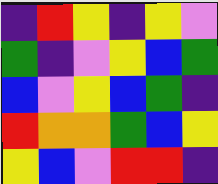[["indigo", "red", "yellow", "indigo", "yellow", "violet"], ["green", "indigo", "violet", "yellow", "blue", "green"], ["blue", "violet", "yellow", "blue", "green", "indigo"], ["red", "orange", "orange", "green", "blue", "yellow"], ["yellow", "blue", "violet", "red", "red", "indigo"]]